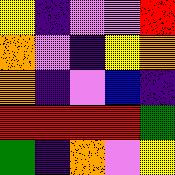[["yellow", "indigo", "violet", "violet", "red"], ["orange", "violet", "indigo", "yellow", "orange"], ["orange", "indigo", "violet", "blue", "indigo"], ["red", "red", "red", "red", "green"], ["green", "indigo", "orange", "violet", "yellow"]]